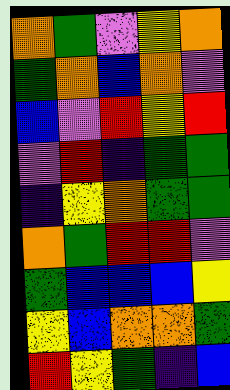[["orange", "green", "violet", "yellow", "orange"], ["green", "orange", "blue", "orange", "violet"], ["blue", "violet", "red", "yellow", "red"], ["violet", "red", "indigo", "green", "green"], ["indigo", "yellow", "orange", "green", "green"], ["orange", "green", "red", "red", "violet"], ["green", "blue", "blue", "blue", "yellow"], ["yellow", "blue", "orange", "orange", "green"], ["red", "yellow", "green", "indigo", "blue"]]